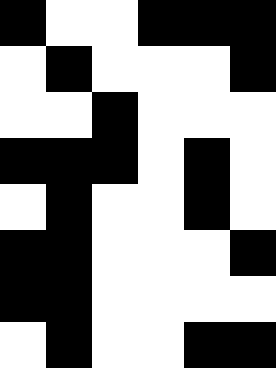[["black", "white", "white", "black", "black", "black"], ["white", "black", "white", "white", "white", "black"], ["white", "white", "black", "white", "white", "white"], ["black", "black", "black", "white", "black", "white"], ["white", "black", "white", "white", "black", "white"], ["black", "black", "white", "white", "white", "black"], ["black", "black", "white", "white", "white", "white"], ["white", "black", "white", "white", "black", "black"]]